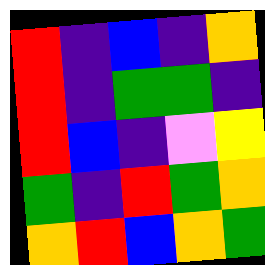[["red", "indigo", "blue", "indigo", "orange"], ["red", "indigo", "green", "green", "indigo"], ["red", "blue", "indigo", "violet", "yellow"], ["green", "indigo", "red", "green", "orange"], ["orange", "red", "blue", "orange", "green"]]